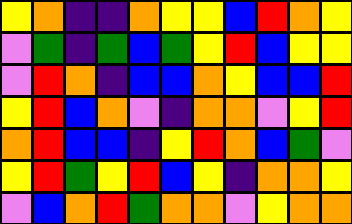[["yellow", "orange", "indigo", "indigo", "orange", "yellow", "yellow", "blue", "red", "orange", "yellow"], ["violet", "green", "indigo", "green", "blue", "green", "yellow", "red", "blue", "yellow", "yellow"], ["violet", "red", "orange", "indigo", "blue", "blue", "orange", "yellow", "blue", "blue", "red"], ["yellow", "red", "blue", "orange", "violet", "indigo", "orange", "orange", "violet", "yellow", "red"], ["orange", "red", "blue", "blue", "indigo", "yellow", "red", "orange", "blue", "green", "violet"], ["yellow", "red", "green", "yellow", "red", "blue", "yellow", "indigo", "orange", "orange", "yellow"], ["violet", "blue", "orange", "red", "green", "orange", "orange", "violet", "yellow", "orange", "orange"]]